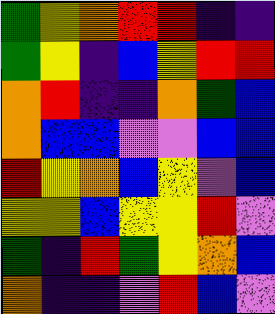[["green", "yellow", "orange", "red", "red", "indigo", "indigo"], ["green", "yellow", "indigo", "blue", "yellow", "red", "red"], ["orange", "red", "indigo", "indigo", "orange", "green", "blue"], ["orange", "blue", "blue", "violet", "violet", "blue", "blue"], ["red", "yellow", "orange", "blue", "yellow", "violet", "blue"], ["yellow", "yellow", "blue", "yellow", "yellow", "red", "violet"], ["green", "indigo", "red", "green", "yellow", "orange", "blue"], ["orange", "indigo", "indigo", "violet", "red", "blue", "violet"]]